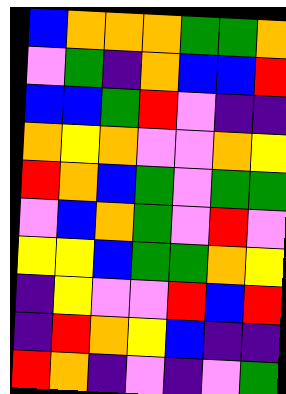[["blue", "orange", "orange", "orange", "green", "green", "orange"], ["violet", "green", "indigo", "orange", "blue", "blue", "red"], ["blue", "blue", "green", "red", "violet", "indigo", "indigo"], ["orange", "yellow", "orange", "violet", "violet", "orange", "yellow"], ["red", "orange", "blue", "green", "violet", "green", "green"], ["violet", "blue", "orange", "green", "violet", "red", "violet"], ["yellow", "yellow", "blue", "green", "green", "orange", "yellow"], ["indigo", "yellow", "violet", "violet", "red", "blue", "red"], ["indigo", "red", "orange", "yellow", "blue", "indigo", "indigo"], ["red", "orange", "indigo", "violet", "indigo", "violet", "green"]]